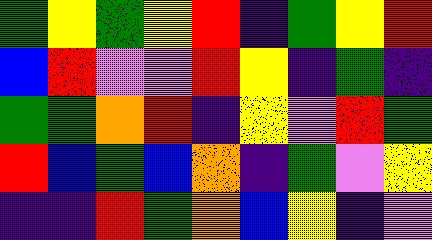[["green", "yellow", "green", "yellow", "red", "indigo", "green", "yellow", "red"], ["blue", "red", "violet", "violet", "red", "yellow", "indigo", "green", "indigo"], ["green", "green", "orange", "red", "indigo", "yellow", "violet", "red", "green"], ["red", "blue", "green", "blue", "orange", "indigo", "green", "violet", "yellow"], ["indigo", "indigo", "red", "green", "orange", "blue", "yellow", "indigo", "violet"]]